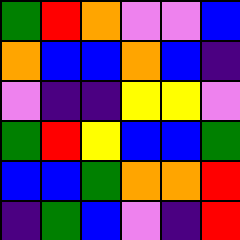[["green", "red", "orange", "violet", "violet", "blue"], ["orange", "blue", "blue", "orange", "blue", "indigo"], ["violet", "indigo", "indigo", "yellow", "yellow", "violet"], ["green", "red", "yellow", "blue", "blue", "green"], ["blue", "blue", "green", "orange", "orange", "red"], ["indigo", "green", "blue", "violet", "indigo", "red"]]